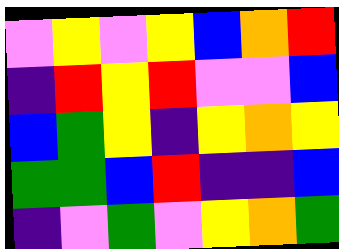[["violet", "yellow", "violet", "yellow", "blue", "orange", "red"], ["indigo", "red", "yellow", "red", "violet", "violet", "blue"], ["blue", "green", "yellow", "indigo", "yellow", "orange", "yellow"], ["green", "green", "blue", "red", "indigo", "indigo", "blue"], ["indigo", "violet", "green", "violet", "yellow", "orange", "green"]]